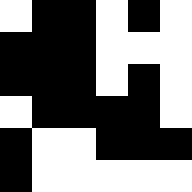[["white", "black", "black", "white", "black", "white"], ["black", "black", "black", "white", "white", "white"], ["black", "black", "black", "white", "black", "white"], ["white", "black", "black", "black", "black", "white"], ["black", "white", "white", "black", "black", "black"], ["black", "white", "white", "white", "white", "white"]]